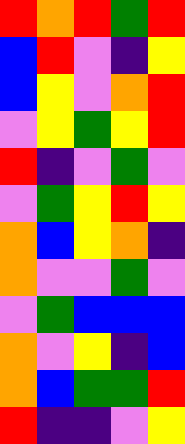[["red", "orange", "red", "green", "red"], ["blue", "red", "violet", "indigo", "yellow"], ["blue", "yellow", "violet", "orange", "red"], ["violet", "yellow", "green", "yellow", "red"], ["red", "indigo", "violet", "green", "violet"], ["violet", "green", "yellow", "red", "yellow"], ["orange", "blue", "yellow", "orange", "indigo"], ["orange", "violet", "violet", "green", "violet"], ["violet", "green", "blue", "blue", "blue"], ["orange", "violet", "yellow", "indigo", "blue"], ["orange", "blue", "green", "green", "red"], ["red", "indigo", "indigo", "violet", "yellow"]]